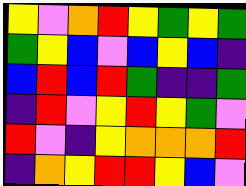[["yellow", "violet", "orange", "red", "yellow", "green", "yellow", "green"], ["green", "yellow", "blue", "violet", "blue", "yellow", "blue", "indigo"], ["blue", "red", "blue", "red", "green", "indigo", "indigo", "green"], ["indigo", "red", "violet", "yellow", "red", "yellow", "green", "violet"], ["red", "violet", "indigo", "yellow", "orange", "orange", "orange", "red"], ["indigo", "orange", "yellow", "red", "red", "yellow", "blue", "violet"]]